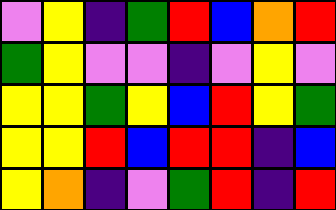[["violet", "yellow", "indigo", "green", "red", "blue", "orange", "red"], ["green", "yellow", "violet", "violet", "indigo", "violet", "yellow", "violet"], ["yellow", "yellow", "green", "yellow", "blue", "red", "yellow", "green"], ["yellow", "yellow", "red", "blue", "red", "red", "indigo", "blue"], ["yellow", "orange", "indigo", "violet", "green", "red", "indigo", "red"]]